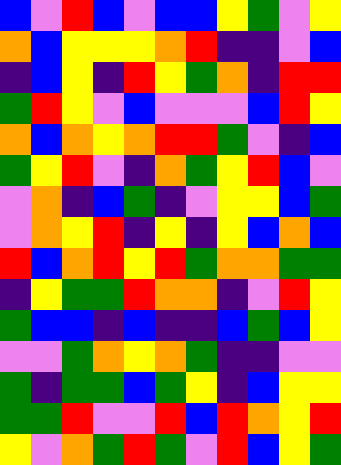[["blue", "violet", "red", "blue", "violet", "blue", "blue", "yellow", "green", "violet", "yellow"], ["orange", "blue", "yellow", "yellow", "yellow", "orange", "red", "indigo", "indigo", "violet", "blue"], ["indigo", "blue", "yellow", "indigo", "red", "yellow", "green", "orange", "indigo", "red", "red"], ["green", "red", "yellow", "violet", "blue", "violet", "violet", "violet", "blue", "red", "yellow"], ["orange", "blue", "orange", "yellow", "orange", "red", "red", "green", "violet", "indigo", "blue"], ["green", "yellow", "red", "violet", "indigo", "orange", "green", "yellow", "red", "blue", "violet"], ["violet", "orange", "indigo", "blue", "green", "indigo", "violet", "yellow", "yellow", "blue", "green"], ["violet", "orange", "yellow", "red", "indigo", "yellow", "indigo", "yellow", "blue", "orange", "blue"], ["red", "blue", "orange", "red", "yellow", "red", "green", "orange", "orange", "green", "green"], ["indigo", "yellow", "green", "green", "red", "orange", "orange", "indigo", "violet", "red", "yellow"], ["green", "blue", "blue", "indigo", "blue", "indigo", "indigo", "blue", "green", "blue", "yellow"], ["violet", "violet", "green", "orange", "yellow", "orange", "green", "indigo", "indigo", "violet", "violet"], ["green", "indigo", "green", "green", "blue", "green", "yellow", "indigo", "blue", "yellow", "yellow"], ["green", "green", "red", "violet", "violet", "red", "blue", "red", "orange", "yellow", "red"], ["yellow", "violet", "orange", "green", "red", "green", "violet", "red", "blue", "yellow", "green"]]